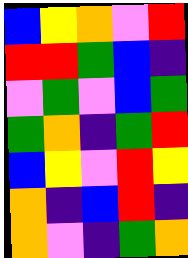[["blue", "yellow", "orange", "violet", "red"], ["red", "red", "green", "blue", "indigo"], ["violet", "green", "violet", "blue", "green"], ["green", "orange", "indigo", "green", "red"], ["blue", "yellow", "violet", "red", "yellow"], ["orange", "indigo", "blue", "red", "indigo"], ["orange", "violet", "indigo", "green", "orange"]]